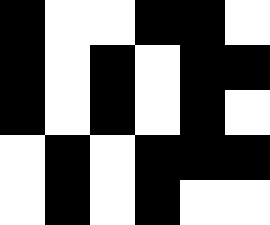[["black", "white", "white", "black", "black", "white"], ["black", "white", "black", "white", "black", "black"], ["black", "white", "black", "white", "black", "white"], ["white", "black", "white", "black", "black", "black"], ["white", "black", "white", "black", "white", "white"]]